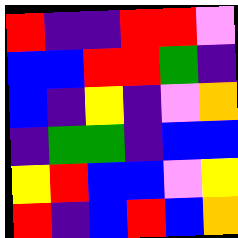[["red", "indigo", "indigo", "red", "red", "violet"], ["blue", "blue", "red", "red", "green", "indigo"], ["blue", "indigo", "yellow", "indigo", "violet", "orange"], ["indigo", "green", "green", "indigo", "blue", "blue"], ["yellow", "red", "blue", "blue", "violet", "yellow"], ["red", "indigo", "blue", "red", "blue", "orange"]]